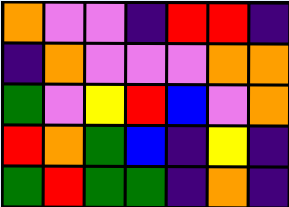[["orange", "violet", "violet", "indigo", "red", "red", "indigo"], ["indigo", "orange", "violet", "violet", "violet", "orange", "orange"], ["green", "violet", "yellow", "red", "blue", "violet", "orange"], ["red", "orange", "green", "blue", "indigo", "yellow", "indigo"], ["green", "red", "green", "green", "indigo", "orange", "indigo"]]